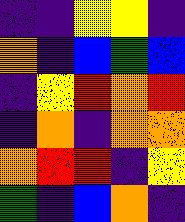[["indigo", "indigo", "yellow", "yellow", "indigo"], ["orange", "indigo", "blue", "green", "blue"], ["indigo", "yellow", "red", "orange", "red"], ["indigo", "orange", "indigo", "orange", "orange"], ["orange", "red", "red", "indigo", "yellow"], ["green", "indigo", "blue", "orange", "indigo"]]